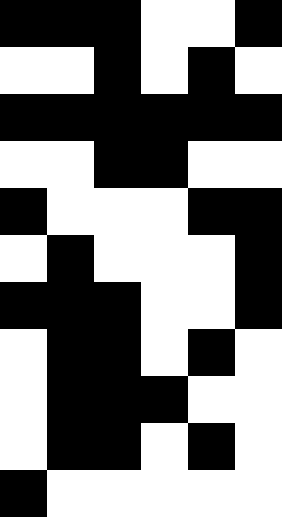[["black", "black", "black", "white", "white", "black"], ["white", "white", "black", "white", "black", "white"], ["black", "black", "black", "black", "black", "black"], ["white", "white", "black", "black", "white", "white"], ["black", "white", "white", "white", "black", "black"], ["white", "black", "white", "white", "white", "black"], ["black", "black", "black", "white", "white", "black"], ["white", "black", "black", "white", "black", "white"], ["white", "black", "black", "black", "white", "white"], ["white", "black", "black", "white", "black", "white"], ["black", "white", "white", "white", "white", "white"]]